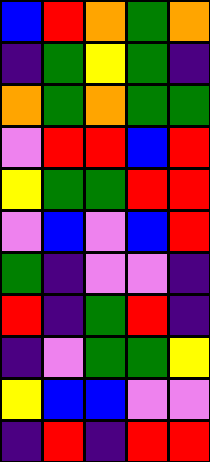[["blue", "red", "orange", "green", "orange"], ["indigo", "green", "yellow", "green", "indigo"], ["orange", "green", "orange", "green", "green"], ["violet", "red", "red", "blue", "red"], ["yellow", "green", "green", "red", "red"], ["violet", "blue", "violet", "blue", "red"], ["green", "indigo", "violet", "violet", "indigo"], ["red", "indigo", "green", "red", "indigo"], ["indigo", "violet", "green", "green", "yellow"], ["yellow", "blue", "blue", "violet", "violet"], ["indigo", "red", "indigo", "red", "red"]]